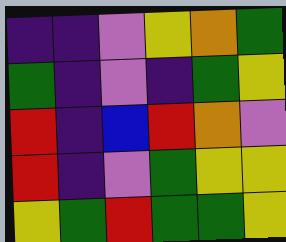[["indigo", "indigo", "violet", "yellow", "orange", "green"], ["green", "indigo", "violet", "indigo", "green", "yellow"], ["red", "indigo", "blue", "red", "orange", "violet"], ["red", "indigo", "violet", "green", "yellow", "yellow"], ["yellow", "green", "red", "green", "green", "yellow"]]